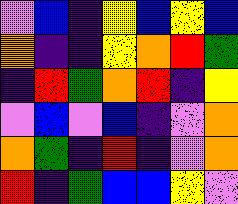[["violet", "blue", "indigo", "yellow", "blue", "yellow", "blue"], ["orange", "indigo", "indigo", "yellow", "orange", "red", "green"], ["indigo", "red", "green", "orange", "red", "indigo", "yellow"], ["violet", "blue", "violet", "blue", "indigo", "violet", "orange"], ["orange", "green", "indigo", "red", "indigo", "violet", "orange"], ["red", "indigo", "green", "blue", "blue", "yellow", "violet"]]